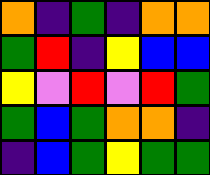[["orange", "indigo", "green", "indigo", "orange", "orange"], ["green", "red", "indigo", "yellow", "blue", "blue"], ["yellow", "violet", "red", "violet", "red", "green"], ["green", "blue", "green", "orange", "orange", "indigo"], ["indigo", "blue", "green", "yellow", "green", "green"]]